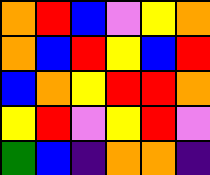[["orange", "red", "blue", "violet", "yellow", "orange"], ["orange", "blue", "red", "yellow", "blue", "red"], ["blue", "orange", "yellow", "red", "red", "orange"], ["yellow", "red", "violet", "yellow", "red", "violet"], ["green", "blue", "indigo", "orange", "orange", "indigo"]]